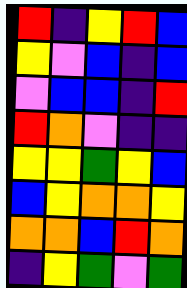[["red", "indigo", "yellow", "red", "blue"], ["yellow", "violet", "blue", "indigo", "blue"], ["violet", "blue", "blue", "indigo", "red"], ["red", "orange", "violet", "indigo", "indigo"], ["yellow", "yellow", "green", "yellow", "blue"], ["blue", "yellow", "orange", "orange", "yellow"], ["orange", "orange", "blue", "red", "orange"], ["indigo", "yellow", "green", "violet", "green"]]